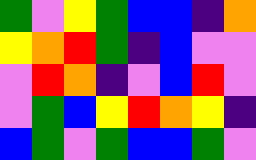[["green", "violet", "yellow", "green", "blue", "blue", "indigo", "orange"], ["yellow", "orange", "red", "green", "indigo", "blue", "violet", "violet"], ["violet", "red", "orange", "indigo", "violet", "blue", "red", "violet"], ["violet", "green", "blue", "yellow", "red", "orange", "yellow", "indigo"], ["blue", "green", "violet", "green", "blue", "blue", "green", "violet"]]